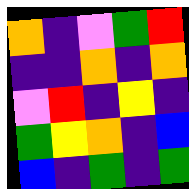[["orange", "indigo", "violet", "green", "red"], ["indigo", "indigo", "orange", "indigo", "orange"], ["violet", "red", "indigo", "yellow", "indigo"], ["green", "yellow", "orange", "indigo", "blue"], ["blue", "indigo", "green", "indigo", "green"]]